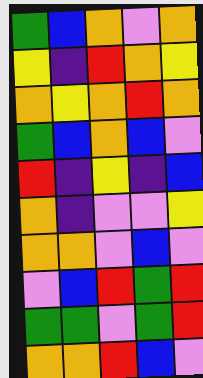[["green", "blue", "orange", "violet", "orange"], ["yellow", "indigo", "red", "orange", "yellow"], ["orange", "yellow", "orange", "red", "orange"], ["green", "blue", "orange", "blue", "violet"], ["red", "indigo", "yellow", "indigo", "blue"], ["orange", "indigo", "violet", "violet", "yellow"], ["orange", "orange", "violet", "blue", "violet"], ["violet", "blue", "red", "green", "red"], ["green", "green", "violet", "green", "red"], ["orange", "orange", "red", "blue", "violet"]]